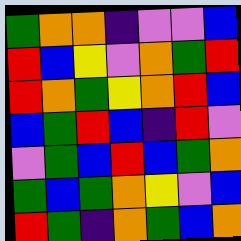[["green", "orange", "orange", "indigo", "violet", "violet", "blue"], ["red", "blue", "yellow", "violet", "orange", "green", "red"], ["red", "orange", "green", "yellow", "orange", "red", "blue"], ["blue", "green", "red", "blue", "indigo", "red", "violet"], ["violet", "green", "blue", "red", "blue", "green", "orange"], ["green", "blue", "green", "orange", "yellow", "violet", "blue"], ["red", "green", "indigo", "orange", "green", "blue", "orange"]]